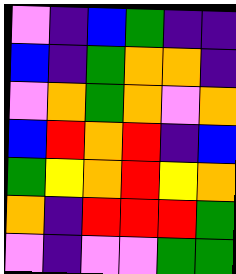[["violet", "indigo", "blue", "green", "indigo", "indigo"], ["blue", "indigo", "green", "orange", "orange", "indigo"], ["violet", "orange", "green", "orange", "violet", "orange"], ["blue", "red", "orange", "red", "indigo", "blue"], ["green", "yellow", "orange", "red", "yellow", "orange"], ["orange", "indigo", "red", "red", "red", "green"], ["violet", "indigo", "violet", "violet", "green", "green"]]